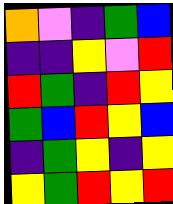[["orange", "violet", "indigo", "green", "blue"], ["indigo", "indigo", "yellow", "violet", "red"], ["red", "green", "indigo", "red", "yellow"], ["green", "blue", "red", "yellow", "blue"], ["indigo", "green", "yellow", "indigo", "yellow"], ["yellow", "green", "red", "yellow", "red"]]